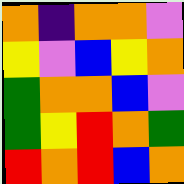[["orange", "indigo", "orange", "orange", "violet"], ["yellow", "violet", "blue", "yellow", "orange"], ["green", "orange", "orange", "blue", "violet"], ["green", "yellow", "red", "orange", "green"], ["red", "orange", "red", "blue", "orange"]]